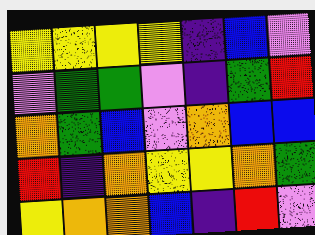[["yellow", "yellow", "yellow", "yellow", "indigo", "blue", "violet"], ["violet", "green", "green", "violet", "indigo", "green", "red"], ["orange", "green", "blue", "violet", "orange", "blue", "blue"], ["red", "indigo", "orange", "yellow", "yellow", "orange", "green"], ["yellow", "orange", "orange", "blue", "indigo", "red", "violet"]]